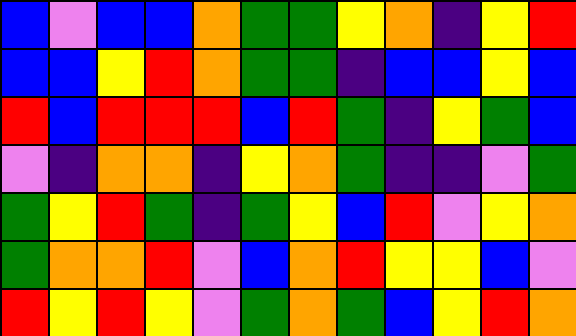[["blue", "violet", "blue", "blue", "orange", "green", "green", "yellow", "orange", "indigo", "yellow", "red"], ["blue", "blue", "yellow", "red", "orange", "green", "green", "indigo", "blue", "blue", "yellow", "blue"], ["red", "blue", "red", "red", "red", "blue", "red", "green", "indigo", "yellow", "green", "blue"], ["violet", "indigo", "orange", "orange", "indigo", "yellow", "orange", "green", "indigo", "indigo", "violet", "green"], ["green", "yellow", "red", "green", "indigo", "green", "yellow", "blue", "red", "violet", "yellow", "orange"], ["green", "orange", "orange", "red", "violet", "blue", "orange", "red", "yellow", "yellow", "blue", "violet"], ["red", "yellow", "red", "yellow", "violet", "green", "orange", "green", "blue", "yellow", "red", "orange"]]